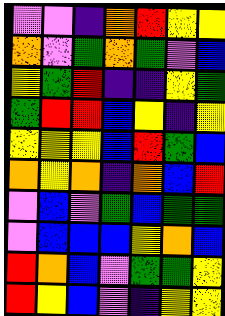[["violet", "violet", "indigo", "orange", "red", "yellow", "yellow"], ["orange", "violet", "green", "orange", "green", "violet", "blue"], ["yellow", "green", "red", "indigo", "indigo", "yellow", "green"], ["green", "red", "red", "blue", "yellow", "indigo", "yellow"], ["yellow", "yellow", "yellow", "blue", "red", "green", "blue"], ["orange", "yellow", "orange", "indigo", "orange", "blue", "red"], ["violet", "blue", "violet", "green", "blue", "green", "green"], ["violet", "blue", "blue", "blue", "yellow", "orange", "blue"], ["red", "orange", "blue", "violet", "green", "green", "yellow"], ["red", "yellow", "blue", "violet", "indigo", "yellow", "yellow"]]